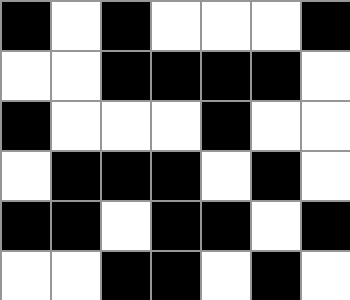[["black", "white", "black", "white", "white", "white", "black"], ["white", "white", "black", "black", "black", "black", "white"], ["black", "white", "white", "white", "black", "white", "white"], ["white", "black", "black", "black", "white", "black", "white"], ["black", "black", "white", "black", "black", "white", "black"], ["white", "white", "black", "black", "white", "black", "white"]]